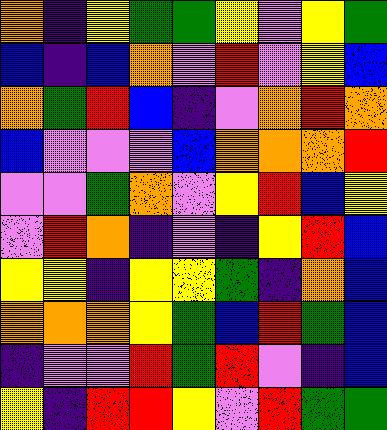[["orange", "indigo", "yellow", "green", "green", "yellow", "violet", "yellow", "green"], ["blue", "indigo", "blue", "orange", "violet", "red", "violet", "yellow", "blue"], ["orange", "green", "red", "blue", "indigo", "violet", "orange", "red", "orange"], ["blue", "violet", "violet", "violet", "blue", "orange", "orange", "orange", "red"], ["violet", "violet", "green", "orange", "violet", "yellow", "red", "blue", "yellow"], ["violet", "red", "orange", "indigo", "violet", "indigo", "yellow", "red", "blue"], ["yellow", "yellow", "indigo", "yellow", "yellow", "green", "indigo", "orange", "blue"], ["orange", "orange", "orange", "yellow", "green", "blue", "red", "green", "blue"], ["indigo", "violet", "violet", "red", "green", "red", "violet", "indigo", "blue"], ["yellow", "indigo", "red", "red", "yellow", "violet", "red", "green", "green"]]